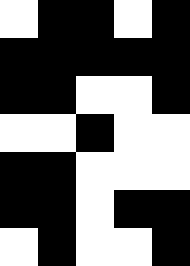[["white", "black", "black", "white", "black"], ["black", "black", "black", "black", "black"], ["black", "black", "white", "white", "black"], ["white", "white", "black", "white", "white"], ["black", "black", "white", "white", "white"], ["black", "black", "white", "black", "black"], ["white", "black", "white", "white", "black"]]